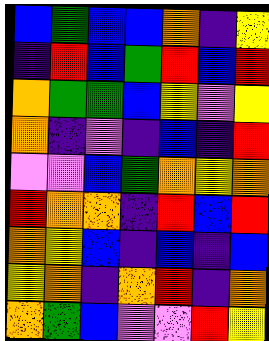[["blue", "green", "blue", "blue", "orange", "indigo", "yellow"], ["indigo", "red", "blue", "green", "red", "blue", "red"], ["orange", "green", "green", "blue", "yellow", "violet", "yellow"], ["orange", "indigo", "violet", "indigo", "blue", "indigo", "red"], ["violet", "violet", "blue", "green", "orange", "yellow", "orange"], ["red", "orange", "orange", "indigo", "red", "blue", "red"], ["orange", "yellow", "blue", "indigo", "blue", "indigo", "blue"], ["yellow", "orange", "indigo", "orange", "red", "indigo", "orange"], ["orange", "green", "blue", "violet", "violet", "red", "yellow"]]